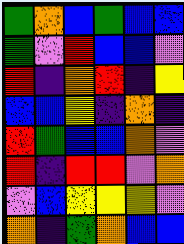[["green", "orange", "blue", "green", "blue", "blue"], ["green", "violet", "red", "blue", "blue", "violet"], ["red", "indigo", "orange", "red", "indigo", "yellow"], ["blue", "blue", "yellow", "indigo", "orange", "indigo"], ["red", "green", "blue", "blue", "orange", "violet"], ["red", "indigo", "red", "red", "violet", "orange"], ["violet", "blue", "yellow", "yellow", "yellow", "violet"], ["orange", "indigo", "green", "orange", "blue", "blue"]]